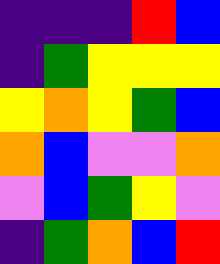[["indigo", "indigo", "indigo", "red", "blue"], ["indigo", "green", "yellow", "yellow", "yellow"], ["yellow", "orange", "yellow", "green", "blue"], ["orange", "blue", "violet", "violet", "orange"], ["violet", "blue", "green", "yellow", "violet"], ["indigo", "green", "orange", "blue", "red"]]